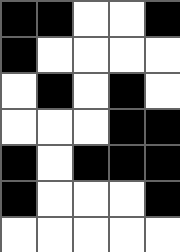[["black", "black", "white", "white", "black"], ["black", "white", "white", "white", "white"], ["white", "black", "white", "black", "white"], ["white", "white", "white", "black", "black"], ["black", "white", "black", "black", "black"], ["black", "white", "white", "white", "black"], ["white", "white", "white", "white", "white"]]